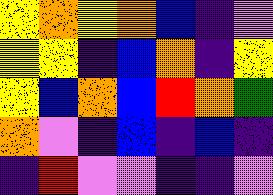[["yellow", "orange", "yellow", "orange", "blue", "indigo", "violet"], ["yellow", "yellow", "indigo", "blue", "orange", "indigo", "yellow"], ["yellow", "blue", "orange", "blue", "red", "orange", "green"], ["orange", "violet", "indigo", "blue", "indigo", "blue", "indigo"], ["indigo", "red", "violet", "violet", "indigo", "indigo", "violet"]]